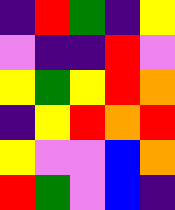[["indigo", "red", "green", "indigo", "yellow"], ["violet", "indigo", "indigo", "red", "violet"], ["yellow", "green", "yellow", "red", "orange"], ["indigo", "yellow", "red", "orange", "red"], ["yellow", "violet", "violet", "blue", "orange"], ["red", "green", "violet", "blue", "indigo"]]